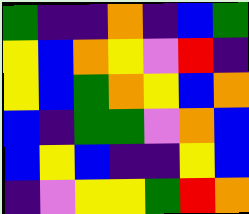[["green", "indigo", "indigo", "orange", "indigo", "blue", "green"], ["yellow", "blue", "orange", "yellow", "violet", "red", "indigo"], ["yellow", "blue", "green", "orange", "yellow", "blue", "orange"], ["blue", "indigo", "green", "green", "violet", "orange", "blue"], ["blue", "yellow", "blue", "indigo", "indigo", "yellow", "blue"], ["indigo", "violet", "yellow", "yellow", "green", "red", "orange"]]